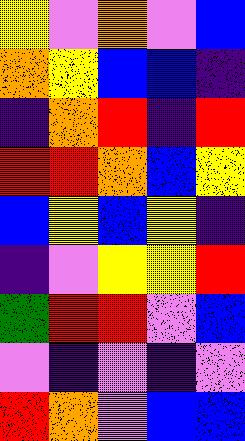[["yellow", "violet", "orange", "violet", "blue"], ["orange", "yellow", "blue", "blue", "indigo"], ["indigo", "orange", "red", "indigo", "red"], ["red", "red", "orange", "blue", "yellow"], ["blue", "yellow", "blue", "yellow", "indigo"], ["indigo", "violet", "yellow", "yellow", "red"], ["green", "red", "red", "violet", "blue"], ["violet", "indigo", "violet", "indigo", "violet"], ["red", "orange", "violet", "blue", "blue"]]